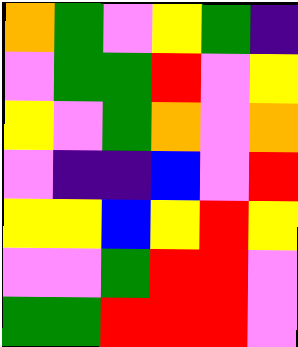[["orange", "green", "violet", "yellow", "green", "indigo"], ["violet", "green", "green", "red", "violet", "yellow"], ["yellow", "violet", "green", "orange", "violet", "orange"], ["violet", "indigo", "indigo", "blue", "violet", "red"], ["yellow", "yellow", "blue", "yellow", "red", "yellow"], ["violet", "violet", "green", "red", "red", "violet"], ["green", "green", "red", "red", "red", "violet"]]